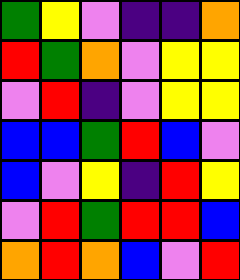[["green", "yellow", "violet", "indigo", "indigo", "orange"], ["red", "green", "orange", "violet", "yellow", "yellow"], ["violet", "red", "indigo", "violet", "yellow", "yellow"], ["blue", "blue", "green", "red", "blue", "violet"], ["blue", "violet", "yellow", "indigo", "red", "yellow"], ["violet", "red", "green", "red", "red", "blue"], ["orange", "red", "orange", "blue", "violet", "red"]]